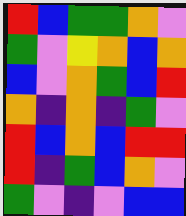[["red", "blue", "green", "green", "orange", "violet"], ["green", "violet", "yellow", "orange", "blue", "orange"], ["blue", "violet", "orange", "green", "blue", "red"], ["orange", "indigo", "orange", "indigo", "green", "violet"], ["red", "blue", "orange", "blue", "red", "red"], ["red", "indigo", "green", "blue", "orange", "violet"], ["green", "violet", "indigo", "violet", "blue", "blue"]]